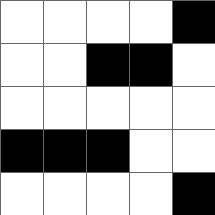[["white", "white", "white", "white", "black"], ["white", "white", "black", "black", "white"], ["white", "white", "white", "white", "white"], ["black", "black", "black", "white", "white"], ["white", "white", "white", "white", "black"]]